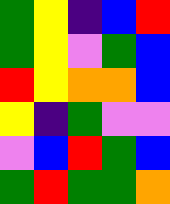[["green", "yellow", "indigo", "blue", "red"], ["green", "yellow", "violet", "green", "blue"], ["red", "yellow", "orange", "orange", "blue"], ["yellow", "indigo", "green", "violet", "violet"], ["violet", "blue", "red", "green", "blue"], ["green", "red", "green", "green", "orange"]]